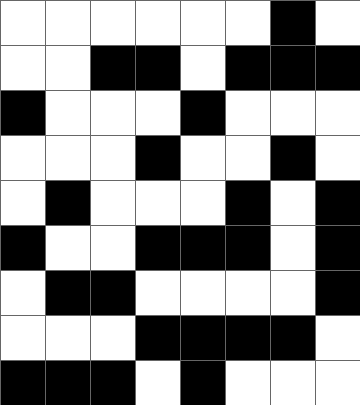[["white", "white", "white", "white", "white", "white", "black", "white"], ["white", "white", "black", "black", "white", "black", "black", "black"], ["black", "white", "white", "white", "black", "white", "white", "white"], ["white", "white", "white", "black", "white", "white", "black", "white"], ["white", "black", "white", "white", "white", "black", "white", "black"], ["black", "white", "white", "black", "black", "black", "white", "black"], ["white", "black", "black", "white", "white", "white", "white", "black"], ["white", "white", "white", "black", "black", "black", "black", "white"], ["black", "black", "black", "white", "black", "white", "white", "white"]]